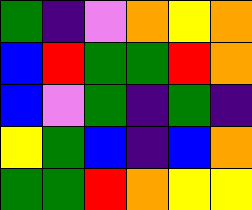[["green", "indigo", "violet", "orange", "yellow", "orange"], ["blue", "red", "green", "green", "red", "orange"], ["blue", "violet", "green", "indigo", "green", "indigo"], ["yellow", "green", "blue", "indigo", "blue", "orange"], ["green", "green", "red", "orange", "yellow", "yellow"]]